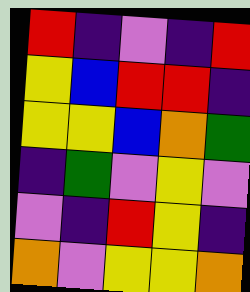[["red", "indigo", "violet", "indigo", "red"], ["yellow", "blue", "red", "red", "indigo"], ["yellow", "yellow", "blue", "orange", "green"], ["indigo", "green", "violet", "yellow", "violet"], ["violet", "indigo", "red", "yellow", "indigo"], ["orange", "violet", "yellow", "yellow", "orange"]]